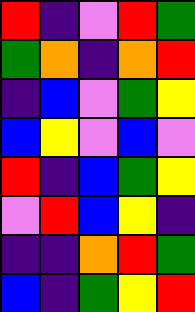[["red", "indigo", "violet", "red", "green"], ["green", "orange", "indigo", "orange", "red"], ["indigo", "blue", "violet", "green", "yellow"], ["blue", "yellow", "violet", "blue", "violet"], ["red", "indigo", "blue", "green", "yellow"], ["violet", "red", "blue", "yellow", "indigo"], ["indigo", "indigo", "orange", "red", "green"], ["blue", "indigo", "green", "yellow", "red"]]